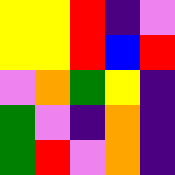[["yellow", "yellow", "red", "indigo", "violet"], ["yellow", "yellow", "red", "blue", "red"], ["violet", "orange", "green", "yellow", "indigo"], ["green", "violet", "indigo", "orange", "indigo"], ["green", "red", "violet", "orange", "indigo"]]